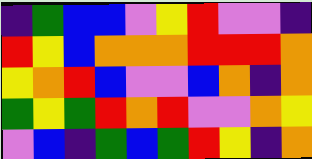[["indigo", "green", "blue", "blue", "violet", "yellow", "red", "violet", "violet", "indigo"], ["red", "yellow", "blue", "orange", "orange", "orange", "red", "red", "red", "orange"], ["yellow", "orange", "red", "blue", "violet", "violet", "blue", "orange", "indigo", "orange"], ["green", "yellow", "green", "red", "orange", "red", "violet", "violet", "orange", "yellow"], ["violet", "blue", "indigo", "green", "blue", "green", "red", "yellow", "indigo", "orange"]]